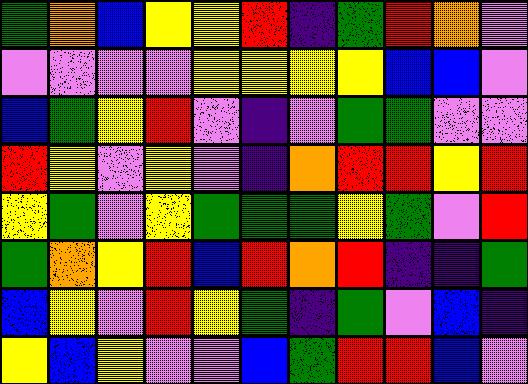[["green", "orange", "blue", "yellow", "yellow", "red", "indigo", "green", "red", "orange", "violet"], ["violet", "violet", "violet", "violet", "yellow", "yellow", "yellow", "yellow", "blue", "blue", "violet"], ["blue", "green", "yellow", "red", "violet", "indigo", "violet", "green", "green", "violet", "violet"], ["red", "yellow", "violet", "yellow", "violet", "indigo", "orange", "red", "red", "yellow", "red"], ["yellow", "green", "violet", "yellow", "green", "green", "green", "yellow", "green", "violet", "red"], ["green", "orange", "yellow", "red", "blue", "red", "orange", "red", "indigo", "indigo", "green"], ["blue", "yellow", "violet", "red", "yellow", "green", "indigo", "green", "violet", "blue", "indigo"], ["yellow", "blue", "yellow", "violet", "violet", "blue", "green", "red", "red", "blue", "violet"]]